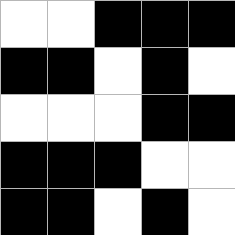[["white", "white", "black", "black", "black"], ["black", "black", "white", "black", "white"], ["white", "white", "white", "black", "black"], ["black", "black", "black", "white", "white"], ["black", "black", "white", "black", "white"]]